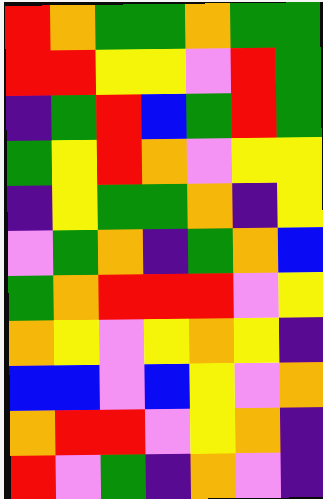[["red", "orange", "green", "green", "orange", "green", "green"], ["red", "red", "yellow", "yellow", "violet", "red", "green"], ["indigo", "green", "red", "blue", "green", "red", "green"], ["green", "yellow", "red", "orange", "violet", "yellow", "yellow"], ["indigo", "yellow", "green", "green", "orange", "indigo", "yellow"], ["violet", "green", "orange", "indigo", "green", "orange", "blue"], ["green", "orange", "red", "red", "red", "violet", "yellow"], ["orange", "yellow", "violet", "yellow", "orange", "yellow", "indigo"], ["blue", "blue", "violet", "blue", "yellow", "violet", "orange"], ["orange", "red", "red", "violet", "yellow", "orange", "indigo"], ["red", "violet", "green", "indigo", "orange", "violet", "indigo"]]